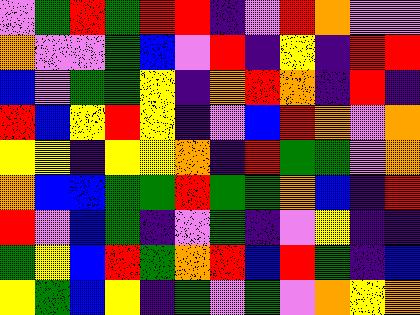[["violet", "green", "red", "green", "red", "red", "indigo", "violet", "red", "orange", "violet", "violet"], ["orange", "violet", "violet", "green", "blue", "violet", "red", "indigo", "yellow", "indigo", "red", "red"], ["blue", "violet", "green", "green", "yellow", "indigo", "orange", "red", "orange", "indigo", "red", "indigo"], ["red", "blue", "yellow", "red", "yellow", "indigo", "violet", "blue", "red", "orange", "violet", "orange"], ["yellow", "yellow", "indigo", "yellow", "yellow", "orange", "indigo", "red", "green", "green", "violet", "orange"], ["orange", "blue", "blue", "green", "green", "red", "green", "green", "orange", "blue", "indigo", "red"], ["red", "violet", "blue", "green", "indigo", "violet", "green", "indigo", "violet", "yellow", "indigo", "indigo"], ["green", "yellow", "blue", "red", "green", "orange", "red", "blue", "red", "green", "indigo", "blue"], ["yellow", "green", "blue", "yellow", "indigo", "green", "violet", "green", "violet", "orange", "yellow", "orange"]]